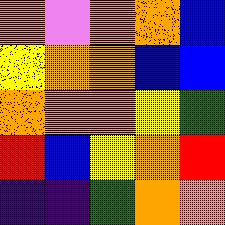[["orange", "violet", "orange", "orange", "blue"], ["yellow", "orange", "orange", "blue", "blue"], ["orange", "orange", "orange", "yellow", "green"], ["red", "blue", "yellow", "orange", "red"], ["indigo", "indigo", "green", "orange", "orange"]]